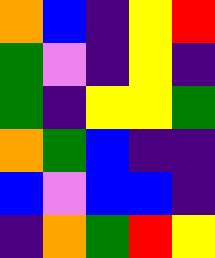[["orange", "blue", "indigo", "yellow", "red"], ["green", "violet", "indigo", "yellow", "indigo"], ["green", "indigo", "yellow", "yellow", "green"], ["orange", "green", "blue", "indigo", "indigo"], ["blue", "violet", "blue", "blue", "indigo"], ["indigo", "orange", "green", "red", "yellow"]]